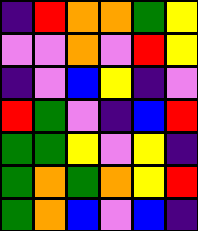[["indigo", "red", "orange", "orange", "green", "yellow"], ["violet", "violet", "orange", "violet", "red", "yellow"], ["indigo", "violet", "blue", "yellow", "indigo", "violet"], ["red", "green", "violet", "indigo", "blue", "red"], ["green", "green", "yellow", "violet", "yellow", "indigo"], ["green", "orange", "green", "orange", "yellow", "red"], ["green", "orange", "blue", "violet", "blue", "indigo"]]